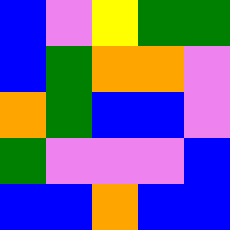[["blue", "violet", "yellow", "green", "green"], ["blue", "green", "orange", "orange", "violet"], ["orange", "green", "blue", "blue", "violet"], ["green", "violet", "violet", "violet", "blue"], ["blue", "blue", "orange", "blue", "blue"]]